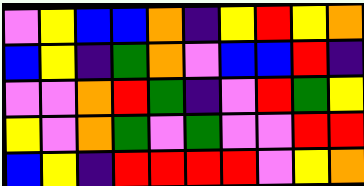[["violet", "yellow", "blue", "blue", "orange", "indigo", "yellow", "red", "yellow", "orange"], ["blue", "yellow", "indigo", "green", "orange", "violet", "blue", "blue", "red", "indigo"], ["violet", "violet", "orange", "red", "green", "indigo", "violet", "red", "green", "yellow"], ["yellow", "violet", "orange", "green", "violet", "green", "violet", "violet", "red", "red"], ["blue", "yellow", "indigo", "red", "red", "red", "red", "violet", "yellow", "orange"]]